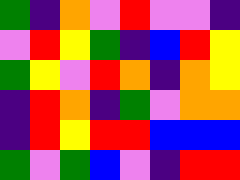[["green", "indigo", "orange", "violet", "red", "violet", "violet", "indigo"], ["violet", "red", "yellow", "green", "indigo", "blue", "red", "yellow"], ["green", "yellow", "violet", "red", "orange", "indigo", "orange", "yellow"], ["indigo", "red", "orange", "indigo", "green", "violet", "orange", "orange"], ["indigo", "red", "yellow", "red", "red", "blue", "blue", "blue"], ["green", "violet", "green", "blue", "violet", "indigo", "red", "red"]]